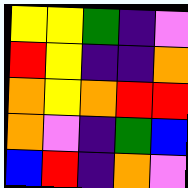[["yellow", "yellow", "green", "indigo", "violet"], ["red", "yellow", "indigo", "indigo", "orange"], ["orange", "yellow", "orange", "red", "red"], ["orange", "violet", "indigo", "green", "blue"], ["blue", "red", "indigo", "orange", "violet"]]